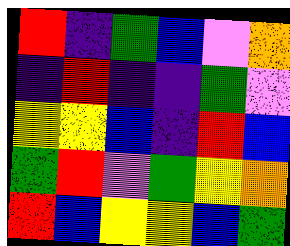[["red", "indigo", "green", "blue", "violet", "orange"], ["indigo", "red", "indigo", "indigo", "green", "violet"], ["yellow", "yellow", "blue", "indigo", "red", "blue"], ["green", "red", "violet", "green", "yellow", "orange"], ["red", "blue", "yellow", "yellow", "blue", "green"]]